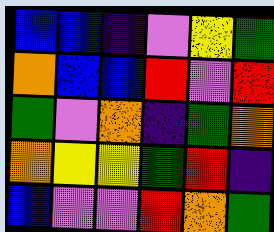[["blue", "blue", "indigo", "violet", "yellow", "green"], ["orange", "blue", "blue", "red", "violet", "red"], ["green", "violet", "orange", "indigo", "green", "orange"], ["orange", "yellow", "yellow", "green", "red", "indigo"], ["blue", "violet", "violet", "red", "orange", "green"]]